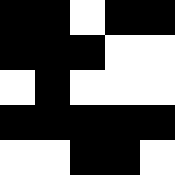[["black", "black", "white", "black", "black"], ["black", "black", "black", "white", "white"], ["white", "black", "white", "white", "white"], ["black", "black", "black", "black", "black"], ["white", "white", "black", "black", "white"]]